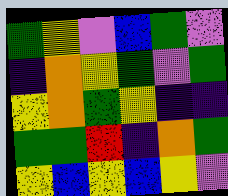[["green", "yellow", "violet", "blue", "green", "violet"], ["indigo", "orange", "yellow", "green", "violet", "green"], ["yellow", "orange", "green", "yellow", "indigo", "indigo"], ["green", "green", "red", "indigo", "orange", "green"], ["yellow", "blue", "yellow", "blue", "yellow", "violet"]]